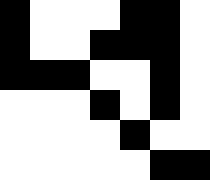[["black", "white", "white", "white", "black", "black", "white"], ["black", "white", "white", "black", "black", "black", "white"], ["black", "black", "black", "white", "white", "black", "white"], ["white", "white", "white", "black", "white", "black", "white"], ["white", "white", "white", "white", "black", "white", "white"], ["white", "white", "white", "white", "white", "black", "black"]]